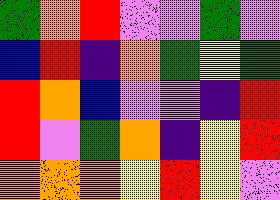[["green", "orange", "red", "violet", "violet", "green", "violet"], ["blue", "red", "indigo", "orange", "green", "yellow", "green"], ["red", "orange", "blue", "violet", "violet", "indigo", "red"], ["red", "violet", "green", "orange", "indigo", "yellow", "red"], ["orange", "orange", "orange", "yellow", "red", "yellow", "violet"]]